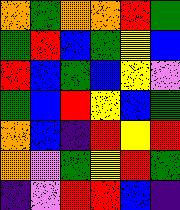[["orange", "green", "orange", "orange", "red", "green"], ["green", "red", "blue", "green", "yellow", "blue"], ["red", "blue", "green", "blue", "yellow", "violet"], ["green", "blue", "red", "yellow", "blue", "green"], ["orange", "blue", "indigo", "red", "yellow", "red"], ["orange", "violet", "green", "yellow", "red", "green"], ["indigo", "violet", "red", "red", "blue", "indigo"]]